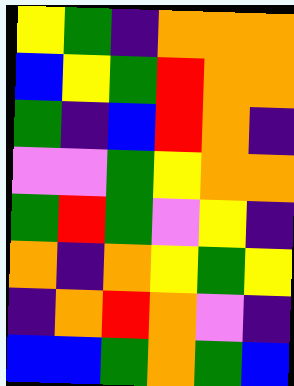[["yellow", "green", "indigo", "orange", "orange", "orange"], ["blue", "yellow", "green", "red", "orange", "orange"], ["green", "indigo", "blue", "red", "orange", "indigo"], ["violet", "violet", "green", "yellow", "orange", "orange"], ["green", "red", "green", "violet", "yellow", "indigo"], ["orange", "indigo", "orange", "yellow", "green", "yellow"], ["indigo", "orange", "red", "orange", "violet", "indigo"], ["blue", "blue", "green", "orange", "green", "blue"]]